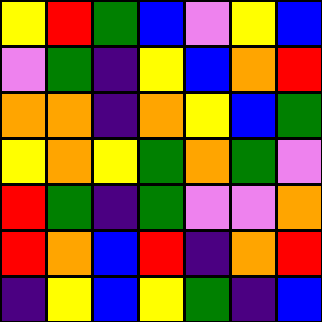[["yellow", "red", "green", "blue", "violet", "yellow", "blue"], ["violet", "green", "indigo", "yellow", "blue", "orange", "red"], ["orange", "orange", "indigo", "orange", "yellow", "blue", "green"], ["yellow", "orange", "yellow", "green", "orange", "green", "violet"], ["red", "green", "indigo", "green", "violet", "violet", "orange"], ["red", "orange", "blue", "red", "indigo", "orange", "red"], ["indigo", "yellow", "blue", "yellow", "green", "indigo", "blue"]]